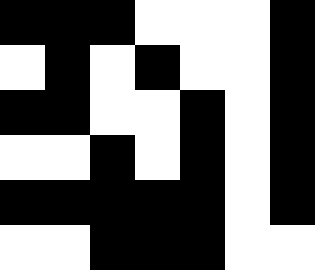[["black", "black", "black", "white", "white", "white", "black"], ["white", "black", "white", "black", "white", "white", "black"], ["black", "black", "white", "white", "black", "white", "black"], ["white", "white", "black", "white", "black", "white", "black"], ["black", "black", "black", "black", "black", "white", "black"], ["white", "white", "black", "black", "black", "white", "white"]]